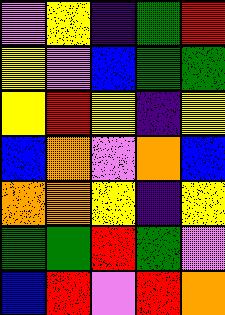[["violet", "yellow", "indigo", "green", "red"], ["yellow", "violet", "blue", "green", "green"], ["yellow", "red", "yellow", "indigo", "yellow"], ["blue", "orange", "violet", "orange", "blue"], ["orange", "orange", "yellow", "indigo", "yellow"], ["green", "green", "red", "green", "violet"], ["blue", "red", "violet", "red", "orange"]]